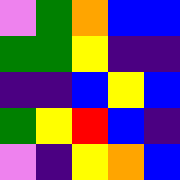[["violet", "green", "orange", "blue", "blue"], ["green", "green", "yellow", "indigo", "indigo"], ["indigo", "indigo", "blue", "yellow", "blue"], ["green", "yellow", "red", "blue", "indigo"], ["violet", "indigo", "yellow", "orange", "blue"]]